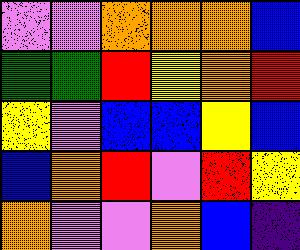[["violet", "violet", "orange", "orange", "orange", "blue"], ["green", "green", "red", "yellow", "orange", "red"], ["yellow", "violet", "blue", "blue", "yellow", "blue"], ["blue", "orange", "red", "violet", "red", "yellow"], ["orange", "violet", "violet", "orange", "blue", "indigo"]]